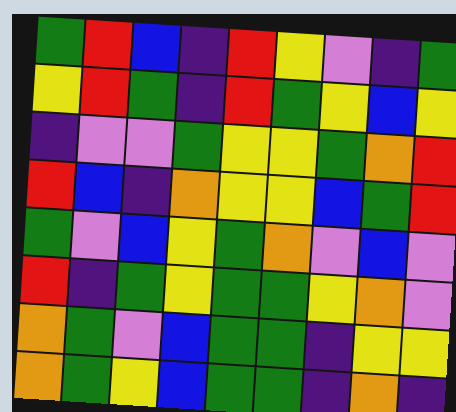[["green", "red", "blue", "indigo", "red", "yellow", "violet", "indigo", "green"], ["yellow", "red", "green", "indigo", "red", "green", "yellow", "blue", "yellow"], ["indigo", "violet", "violet", "green", "yellow", "yellow", "green", "orange", "red"], ["red", "blue", "indigo", "orange", "yellow", "yellow", "blue", "green", "red"], ["green", "violet", "blue", "yellow", "green", "orange", "violet", "blue", "violet"], ["red", "indigo", "green", "yellow", "green", "green", "yellow", "orange", "violet"], ["orange", "green", "violet", "blue", "green", "green", "indigo", "yellow", "yellow"], ["orange", "green", "yellow", "blue", "green", "green", "indigo", "orange", "indigo"]]